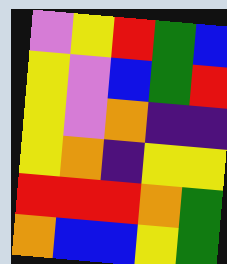[["violet", "yellow", "red", "green", "blue"], ["yellow", "violet", "blue", "green", "red"], ["yellow", "violet", "orange", "indigo", "indigo"], ["yellow", "orange", "indigo", "yellow", "yellow"], ["red", "red", "red", "orange", "green"], ["orange", "blue", "blue", "yellow", "green"]]